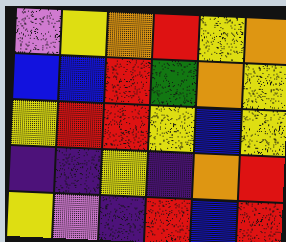[["violet", "yellow", "orange", "red", "yellow", "orange"], ["blue", "blue", "red", "green", "orange", "yellow"], ["yellow", "red", "red", "yellow", "blue", "yellow"], ["indigo", "indigo", "yellow", "indigo", "orange", "red"], ["yellow", "violet", "indigo", "red", "blue", "red"]]